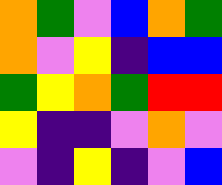[["orange", "green", "violet", "blue", "orange", "green"], ["orange", "violet", "yellow", "indigo", "blue", "blue"], ["green", "yellow", "orange", "green", "red", "red"], ["yellow", "indigo", "indigo", "violet", "orange", "violet"], ["violet", "indigo", "yellow", "indigo", "violet", "blue"]]